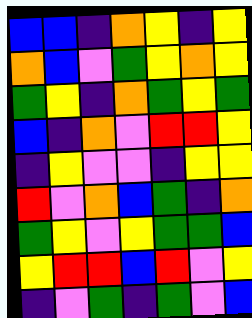[["blue", "blue", "indigo", "orange", "yellow", "indigo", "yellow"], ["orange", "blue", "violet", "green", "yellow", "orange", "yellow"], ["green", "yellow", "indigo", "orange", "green", "yellow", "green"], ["blue", "indigo", "orange", "violet", "red", "red", "yellow"], ["indigo", "yellow", "violet", "violet", "indigo", "yellow", "yellow"], ["red", "violet", "orange", "blue", "green", "indigo", "orange"], ["green", "yellow", "violet", "yellow", "green", "green", "blue"], ["yellow", "red", "red", "blue", "red", "violet", "yellow"], ["indigo", "violet", "green", "indigo", "green", "violet", "blue"]]